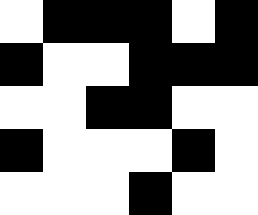[["white", "black", "black", "black", "white", "black"], ["black", "white", "white", "black", "black", "black"], ["white", "white", "black", "black", "white", "white"], ["black", "white", "white", "white", "black", "white"], ["white", "white", "white", "black", "white", "white"]]